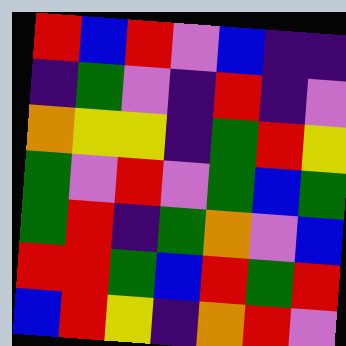[["red", "blue", "red", "violet", "blue", "indigo", "indigo"], ["indigo", "green", "violet", "indigo", "red", "indigo", "violet"], ["orange", "yellow", "yellow", "indigo", "green", "red", "yellow"], ["green", "violet", "red", "violet", "green", "blue", "green"], ["green", "red", "indigo", "green", "orange", "violet", "blue"], ["red", "red", "green", "blue", "red", "green", "red"], ["blue", "red", "yellow", "indigo", "orange", "red", "violet"]]